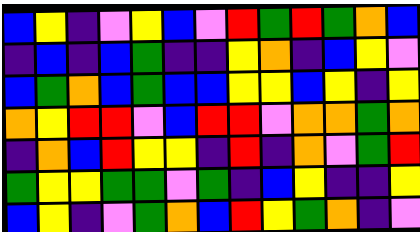[["blue", "yellow", "indigo", "violet", "yellow", "blue", "violet", "red", "green", "red", "green", "orange", "blue"], ["indigo", "blue", "indigo", "blue", "green", "indigo", "indigo", "yellow", "orange", "indigo", "blue", "yellow", "violet"], ["blue", "green", "orange", "blue", "green", "blue", "blue", "yellow", "yellow", "blue", "yellow", "indigo", "yellow"], ["orange", "yellow", "red", "red", "violet", "blue", "red", "red", "violet", "orange", "orange", "green", "orange"], ["indigo", "orange", "blue", "red", "yellow", "yellow", "indigo", "red", "indigo", "orange", "violet", "green", "red"], ["green", "yellow", "yellow", "green", "green", "violet", "green", "indigo", "blue", "yellow", "indigo", "indigo", "yellow"], ["blue", "yellow", "indigo", "violet", "green", "orange", "blue", "red", "yellow", "green", "orange", "indigo", "violet"]]